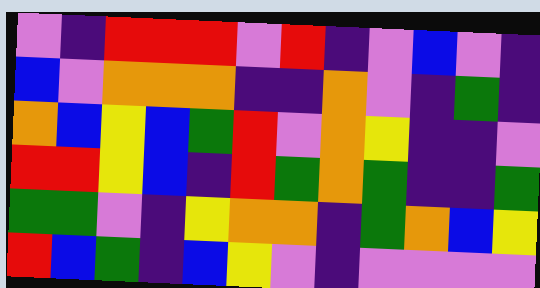[["violet", "indigo", "red", "red", "red", "violet", "red", "indigo", "violet", "blue", "violet", "indigo"], ["blue", "violet", "orange", "orange", "orange", "indigo", "indigo", "orange", "violet", "indigo", "green", "indigo"], ["orange", "blue", "yellow", "blue", "green", "red", "violet", "orange", "yellow", "indigo", "indigo", "violet"], ["red", "red", "yellow", "blue", "indigo", "red", "green", "orange", "green", "indigo", "indigo", "green"], ["green", "green", "violet", "indigo", "yellow", "orange", "orange", "indigo", "green", "orange", "blue", "yellow"], ["red", "blue", "green", "indigo", "blue", "yellow", "violet", "indigo", "violet", "violet", "violet", "violet"]]